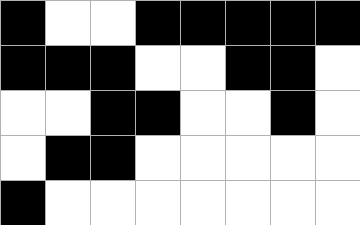[["black", "white", "white", "black", "black", "black", "black", "black"], ["black", "black", "black", "white", "white", "black", "black", "white"], ["white", "white", "black", "black", "white", "white", "black", "white"], ["white", "black", "black", "white", "white", "white", "white", "white"], ["black", "white", "white", "white", "white", "white", "white", "white"]]